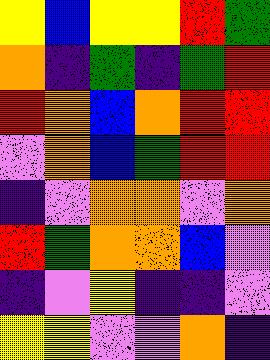[["yellow", "blue", "yellow", "yellow", "red", "green"], ["orange", "indigo", "green", "indigo", "green", "red"], ["red", "orange", "blue", "orange", "red", "red"], ["violet", "orange", "blue", "green", "red", "red"], ["indigo", "violet", "orange", "orange", "violet", "orange"], ["red", "green", "orange", "orange", "blue", "violet"], ["indigo", "violet", "yellow", "indigo", "indigo", "violet"], ["yellow", "yellow", "violet", "violet", "orange", "indigo"]]